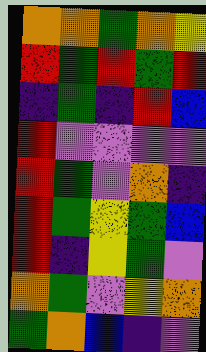[["orange", "orange", "green", "orange", "yellow"], ["red", "green", "red", "green", "red"], ["indigo", "green", "indigo", "red", "blue"], ["red", "violet", "violet", "violet", "violet"], ["red", "green", "violet", "orange", "indigo"], ["red", "green", "yellow", "green", "blue"], ["red", "indigo", "yellow", "green", "violet"], ["orange", "green", "violet", "yellow", "orange"], ["green", "orange", "blue", "indigo", "violet"]]